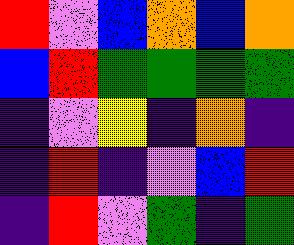[["red", "violet", "blue", "orange", "blue", "orange"], ["blue", "red", "green", "green", "green", "green"], ["indigo", "violet", "yellow", "indigo", "orange", "indigo"], ["indigo", "red", "indigo", "violet", "blue", "red"], ["indigo", "red", "violet", "green", "indigo", "green"]]